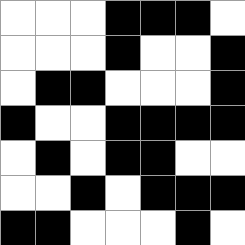[["white", "white", "white", "black", "black", "black", "white"], ["white", "white", "white", "black", "white", "white", "black"], ["white", "black", "black", "white", "white", "white", "black"], ["black", "white", "white", "black", "black", "black", "black"], ["white", "black", "white", "black", "black", "white", "white"], ["white", "white", "black", "white", "black", "black", "black"], ["black", "black", "white", "white", "white", "black", "white"]]